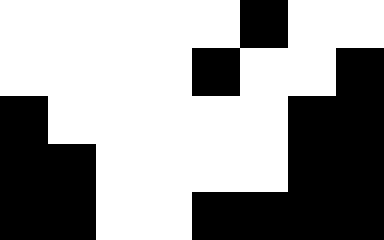[["white", "white", "white", "white", "white", "black", "white", "white"], ["white", "white", "white", "white", "black", "white", "white", "black"], ["black", "white", "white", "white", "white", "white", "black", "black"], ["black", "black", "white", "white", "white", "white", "black", "black"], ["black", "black", "white", "white", "black", "black", "black", "black"]]